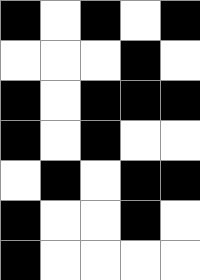[["black", "white", "black", "white", "black"], ["white", "white", "white", "black", "white"], ["black", "white", "black", "black", "black"], ["black", "white", "black", "white", "white"], ["white", "black", "white", "black", "black"], ["black", "white", "white", "black", "white"], ["black", "white", "white", "white", "white"]]